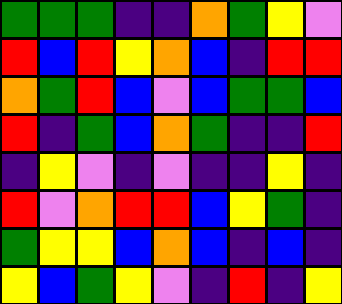[["green", "green", "green", "indigo", "indigo", "orange", "green", "yellow", "violet"], ["red", "blue", "red", "yellow", "orange", "blue", "indigo", "red", "red"], ["orange", "green", "red", "blue", "violet", "blue", "green", "green", "blue"], ["red", "indigo", "green", "blue", "orange", "green", "indigo", "indigo", "red"], ["indigo", "yellow", "violet", "indigo", "violet", "indigo", "indigo", "yellow", "indigo"], ["red", "violet", "orange", "red", "red", "blue", "yellow", "green", "indigo"], ["green", "yellow", "yellow", "blue", "orange", "blue", "indigo", "blue", "indigo"], ["yellow", "blue", "green", "yellow", "violet", "indigo", "red", "indigo", "yellow"]]